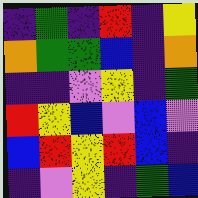[["indigo", "green", "indigo", "red", "indigo", "yellow"], ["orange", "green", "green", "blue", "indigo", "orange"], ["indigo", "indigo", "violet", "yellow", "indigo", "green"], ["red", "yellow", "blue", "violet", "blue", "violet"], ["blue", "red", "yellow", "red", "blue", "indigo"], ["indigo", "violet", "yellow", "indigo", "green", "blue"]]